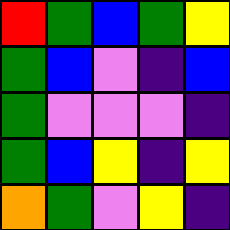[["red", "green", "blue", "green", "yellow"], ["green", "blue", "violet", "indigo", "blue"], ["green", "violet", "violet", "violet", "indigo"], ["green", "blue", "yellow", "indigo", "yellow"], ["orange", "green", "violet", "yellow", "indigo"]]